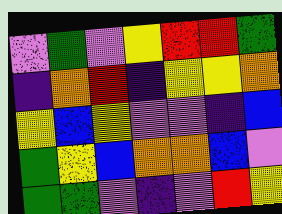[["violet", "green", "violet", "yellow", "red", "red", "green"], ["indigo", "orange", "red", "indigo", "yellow", "yellow", "orange"], ["yellow", "blue", "yellow", "violet", "violet", "indigo", "blue"], ["green", "yellow", "blue", "orange", "orange", "blue", "violet"], ["green", "green", "violet", "indigo", "violet", "red", "yellow"]]